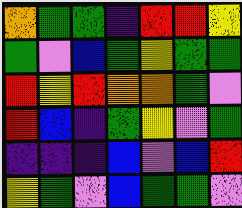[["orange", "green", "green", "indigo", "red", "red", "yellow"], ["green", "violet", "blue", "green", "yellow", "green", "green"], ["red", "yellow", "red", "orange", "orange", "green", "violet"], ["red", "blue", "indigo", "green", "yellow", "violet", "green"], ["indigo", "indigo", "indigo", "blue", "violet", "blue", "red"], ["yellow", "green", "violet", "blue", "green", "green", "violet"]]